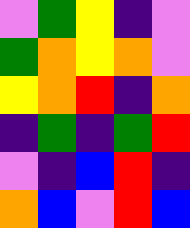[["violet", "green", "yellow", "indigo", "violet"], ["green", "orange", "yellow", "orange", "violet"], ["yellow", "orange", "red", "indigo", "orange"], ["indigo", "green", "indigo", "green", "red"], ["violet", "indigo", "blue", "red", "indigo"], ["orange", "blue", "violet", "red", "blue"]]